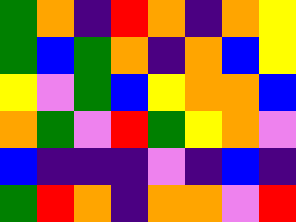[["green", "orange", "indigo", "red", "orange", "indigo", "orange", "yellow"], ["green", "blue", "green", "orange", "indigo", "orange", "blue", "yellow"], ["yellow", "violet", "green", "blue", "yellow", "orange", "orange", "blue"], ["orange", "green", "violet", "red", "green", "yellow", "orange", "violet"], ["blue", "indigo", "indigo", "indigo", "violet", "indigo", "blue", "indigo"], ["green", "red", "orange", "indigo", "orange", "orange", "violet", "red"]]